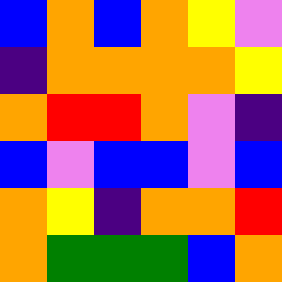[["blue", "orange", "blue", "orange", "yellow", "violet"], ["indigo", "orange", "orange", "orange", "orange", "yellow"], ["orange", "red", "red", "orange", "violet", "indigo"], ["blue", "violet", "blue", "blue", "violet", "blue"], ["orange", "yellow", "indigo", "orange", "orange", "red"], ["orange", "green", "green", "green", "blue", "orange"]]